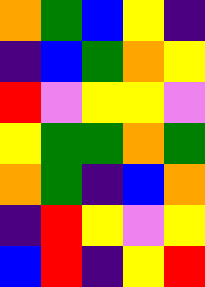[["orange", "green", "blue", "yellow", "indigo"], ["indigo", "blue", "green", "orange", "yellow"], ["red", "violet", "yellow", "yellow", "violet"], ["yellow", "green", "green", "orange", "green"], ["orange", "green", "indigo", "blue", "orange"], ["indigo", "red", "yellow", "violet", "yellow"], ["blue", "red", "indigo", "yellow", "red"]]